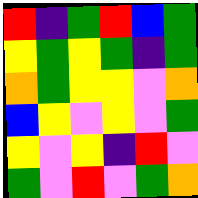[["red", "indigo", "green", "red", "blue", "green"], ["yellow", "green", "yellow", "green", "indigo", "green"], ["orange", "green", "yellow", "yellow", "violet", "orange"], ["blue", "yellow", "violet", "yellow", "violet", "green"], ["yellow", "violet", "yellow", "indigo", "red", "violet"], ["green", "violet", "red", "violet", "green", "orange"]]